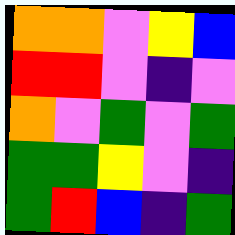[["orange", "orange", "violet", "yellow", "blue"], ["red", "red", "violet", "indigo", "violet"], ["orange", "violet", "green", "violet", "green"], ["green", "green", "yellow", "violet", "indigo"], ["green", "red", "blue", "indigo", "green"]]